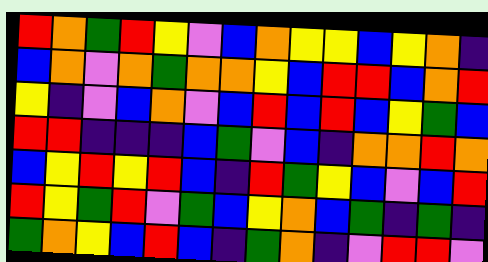[["red", "orange", "green", "red", "yellow", "violet", "blue", "orange", "yellow", "yellow", "blue", "yellow", "orange", "indigo"], ["blue", "orange", "violet", "orange", "green", "orange", "orange", "yellow", "blue", "red", "red", "blue", "orange", "red"], ["yellow", "indigo", "violet", "blue", "orange", "violet", "blue", "red", "blue", "red", "blue", "yellow", "green", "blue"], ["red", "red", "indigo", "indigo", "indigo", "blue", "green", "violet", "blue", "indigo", "orange", "orange", "red", "orange"], ["blue", "yellow", "red", "yellow", "red", "blue", "indigo", "red", "green", "yellow", "blue", "violet", "blue", "red"], ["red", "yellow", "green", "red", "violet", "green", "blue", "yellow", "orange", "blue", "green", "indigo", "green", "indigo"], ["green", "orange", "yellow", "blue", "red", "blue", "indigo", "green", "orange", "indigo", "violet", "red", "red", "violet"]]